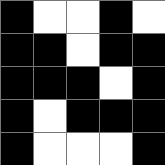[["black", "white", "white", "black", "white"], ["black", "black", "white", "black", "black"], ["black", "black", "black", "white", "black"], ["black", "white", "black", "black", "black"], ["black", "white", "white", "white", "black"]]